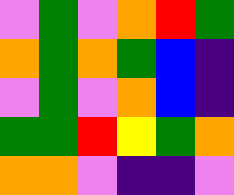[["violet", "green", "violet", "orange", "red", "green"], ["orange", "green", "orange", "green", "blue", "indigo"], ["violet", "green", "violet", "orange", "blue", "indigo"], ["green", "green", "red", "yellow", "green", "orange"], ["orange", "orange", "violet", "indigo", "indigo", "violet"]]